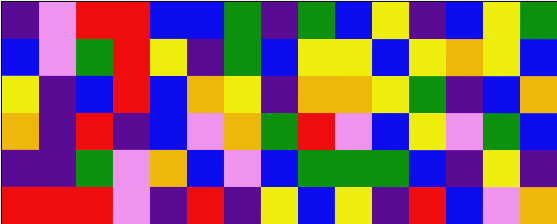[["indigo", "violet", "red", "red", "blue", "blue", "green", "indigo", "green", "blue", "yellow", "indigo", "blue", "yellow", "green"], ["blue", "violet", "green", "red", "yellow", "indigo", "green", "blue", "yellow", "yellow", "blue", "yellow", "orange", "yellow", "blue"], ["yellow", "indigo", "blue", "red", "blue", "orange", "yellow", "indigo", "orange", "orange", "yellow", "green", "indigo", "blue", "orange"], ["orange", "indigo", "red", "indigo", "blue", "violet", "orange", "green", "red", "violet", "blue", "yellow", "violet", "green", "blue"], ["indigo", "indigo", "green", "violet", "orange", "blue", "violet", "blue", "green", "green", "green", "blue", "indigo", "yellow", "indigo"], ["red", "red", "red", "violet", "indigo", "red", "indigo", "yellow", "blue", "yellow", "indigo", "red", "blue", "violet", "orange"]]